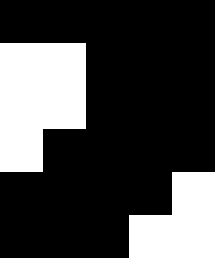[["black", "black", "black", "black", "black"], ["white", "white", "black", "black", "black"], ["white", "white", "black", "black", "black"], ["white", "black", "black", "black", "black"], ["black", "black", "black", "black", "white"], ["black", "black", "black", "white", "white"]]